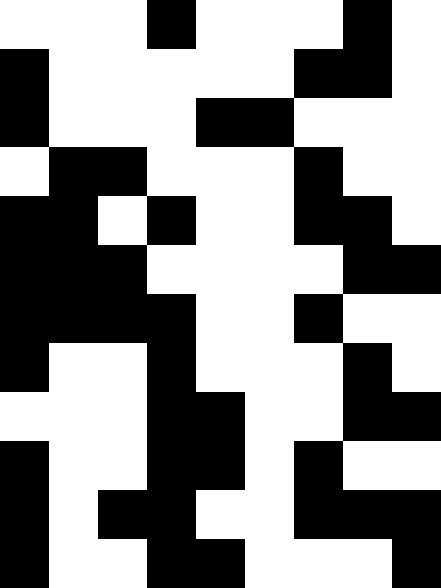[["white", "white", "white", "black", "white", "white", "white", "black", "white"], ["black", "white", "white", "white", "white", "white", "black", "black", "white"], ["black", "white", "white", "white", "black", "black", "white", "white", "white"], ["white", "black", "black", "white", "white", "white", "black", "white", "white"], ["black", "black", "white", "black", "white", "white", "black", "black", "white"], ["black", "black", "black", "white", "white", "white", "white", "black", "black"], ["black", "black", "black", "black", "white", "white", "black", "white", "white"], ["black", "white", "white", "black", "white", "white", "white", "black", "white"], ["white", "white", "white", "black", "black", "white", "white", "black", "black"], ["black", "white", "white", "black", "black", "white", "black", "white", "white"], ["black", "white", "black", "black", "white", "white", "black", "black", "black"], ["black", "white", "white", "black", "black", "white", "white", "white", "black"]]